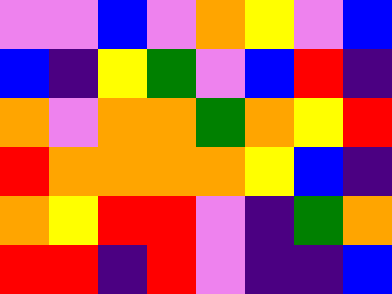[["violet", "violet", "blue", "violet", "orange", "yellow", "violet", "blue"], ["blue", "indigo", "yellow", "green", "violet", "blue", "red", "indigo"], ["orange", "violet", "orange", "orange", "green", "orange", "yellow", "red"], ["red", "orange", "orange", "orange", "orange", "yellow", "blue", "indigo"], ["orange", "yellow", "red", "red", "violet", "indigo", "green", "orange"], ["red", "red", "indigo", "red", "violet", "indigo", "indigo", "blue"]]